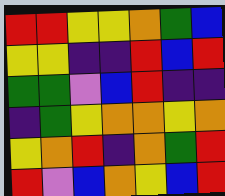[["red", "red", "yellow", "yellow", "orange", "green", "blue"], ["yellow", "yellow", "indigo", "indigo", "red", "blue", "red"], ["green", "green", "violet", "blue", "red", "indigo", "indigo"], ["indigo", "green", "yellow", "orange", "orange", "yellow", "orange"], ["yellow", "orange", "red", "indigo", "orange", "green", "red"], ["red", "violet", "blue", "orange", "yellow", "blue", "red"]]